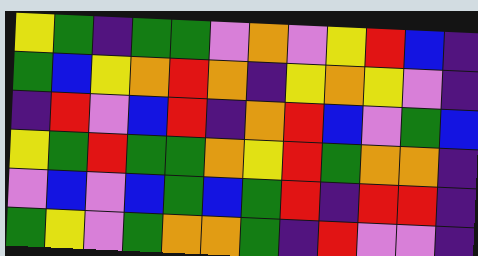[["yellow", "green", "indigo", "green", "green", "violet", "orange", "violet", "yellow", "red", "blue", "indigo"], ["green", "blue", "yellow", "orange", "red", "orange", "indigo", "yellow", "orange", "yellow", "violet", "indigo"], ["indigo", "red", "violet", "blue", "red", "indigo", "orange", "red", "blue", "violet", "green", "blue"], ["yellow", "green", "red", "green", "green", "orange", "yellow", "red", "green", "orange", "orange", "indigo"], ["violet", "blue", "violet", "blue", "green", "blue", "green", "red", "indigo", "red", "red", "indigo"], ["green", "yellow", "violet", "green", "orange", "orange", "green", "indigo", "red", "violet", "violet", "indigo"]]